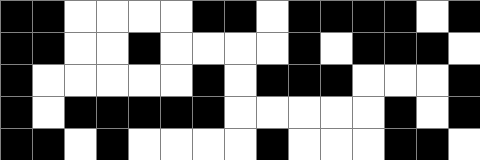[["black", "black", "white", "white", "white", "white", "black", "black", "white", "black", "black", "black", "black", "white", "black"], ["black", "black", "white", "white", "black", "white", "white", "white", "white", "black", "white", "black", "black", "black", "white"], ["black", "white", "white", "white", "white", "white", "black", "white", "black", "black", "black", "white", "white", "white", "black"], ["black", "white", "black", "black", "black", "black", "black", "white", "white", "white", "white", "white", "black", "white", "black"], ["black", "black", "white", "black", "white", "white", "white", "white", "black", "white", "white", "white", "black", "black", "white"]]